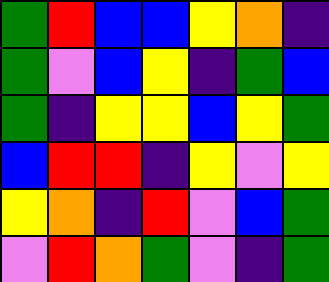[["green", "red", "blue", "blue", "yellow", "orange", "indigo"], ["green", "violet", "blue", "yellow", "indigo", "green", "blue"], ["green", "indigo", "yellow", "yellow", "blue", "yellow", "green"], ["blue", "red", "red", "indigo", "yellow", "violet", "yellow"], ["yellow", "orange", "indigo", "red", "violet", "blue", "green"], ["violet", "red", "orange", "green", "violet", "indigo", "green"]]